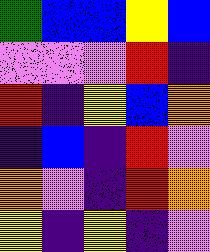[["green", "blue", "blue", "yellow", "blue"], ["violet", "violet", "violet", "red", "indigo"], ["red", "indigo", "yellow", "blue", "orange"], ["indigo", "blue", "indigo", "red", "violet"], ["orange", "violet", "indigo", "red", "orange"], ["yellow", "indigo", "yellow", "indigo", "violet"]]